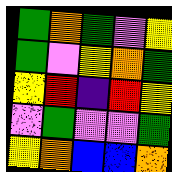[["green", "orange", "green", "violet", "yellow"], ["green", "violet", "yellow", "orange", "green"], ["yellow", "red", "indigo", "red", "yellow"], ["violet", "green", "violet", "violet", "green"], ["yellow", "orange", "blue", "blue", "orange"]]